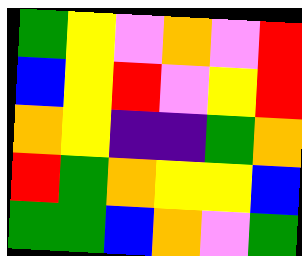[["green", "yellow", "violet", "orange", "violet", "red"], ["blue", "yellow", "red", "violet", "yellow", "red"], ["orange", "yellow", "indigo", "indigo", "green", "orange"], ["red", "green", "orange", "yellow", "yellow", "blue"], ["green", "green", "blue", "orange", "violet", "green"]]